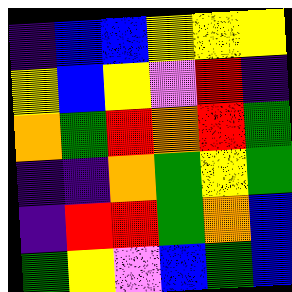[["indigo", "blue", "blue", "yellow", "yellow", "yellow"], ["yellow", "blue", "yellow", "violet", "red", "indigo"], ["orange", "green", "red", "orange", "red", "green"], ["indigo", "indigo", "orange", "green", "yellow", "green"], ["indigo", "red", "red", "green", "orange", "blue"], ["green", "yellow", "violet", "blue", "green", "blue"]]